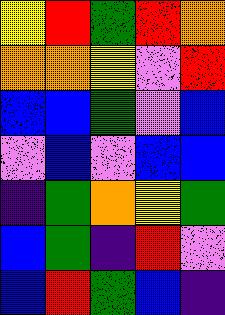[["yellow", "red", "green", "red", "orange"], ["orange", "orange", "yellow", "violet", "red"], ["blue", "blue", "green", "violet", "blue"], ["violet", "blue", "violet", "blue", "blue"], ["indigo", "green", "orange", "yellow", "green"], ["blue", "green", "indigo", "red", "violet"], ["blue", "red", "green", "blue", "indigo"]]